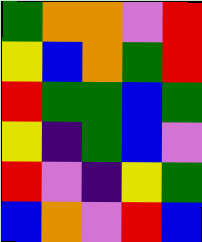[["green", "orange", "orange", "violet", "red"], ["yellow", "blue", "orange", "green", "red"], ["red", "green", "green", "blue", "green"], ["yellow", "indigo", "green", "blue", "violet"], ["red", "violet", "indigo", "yellow", "green"], ["blue", "orange", "violet", "red", "blue"]]